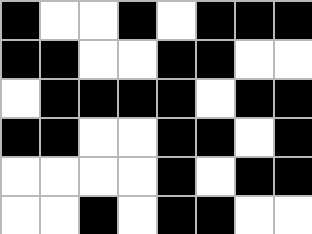[["black", "white", "white", "black", "white", "black", "black", "black"], ["black", "black", "white", "white", "black", "black", "white", "white"], ["white", "black", "black", "black", "black", "white", "black", "black"], ["black", "black", "white", "white", "black", "black", "white", "black"], ["white", "white", "white", "white", "black", "white", "black", "black"], ["white", "white", "black", "white", "black", "black", "white", "white"]]